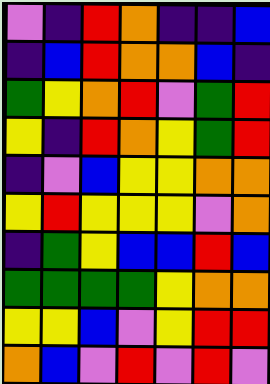[["violet", "indigo", "red", "orange", "indigo", "indigo", "blue"], ["indigo", "blue", "red", "orange", "orange", "blue", "indigo"], ["green", "yellow", "orange", "red", "violet", "green", "red"], ["yellow", "indigo", "red", "orange", "yellow", "green", "red"], ["indigo", "violet", "blue", "yellow", "yellow", "orange", "orange"], ["yellow", "red", "yellow", "yellow", "yellow", "violet", "orange"], ["indigo", "green", "yellow", "blue", "blue", "red", "blue"], ["green", "green", "green", "green", "yellow", "orange", "orange"], ["yellow", "yellow", "blue", "violet", "yellow", "red", "red"], ["orange", "blue", "violet", "red", "violet", "red", "violet"]]